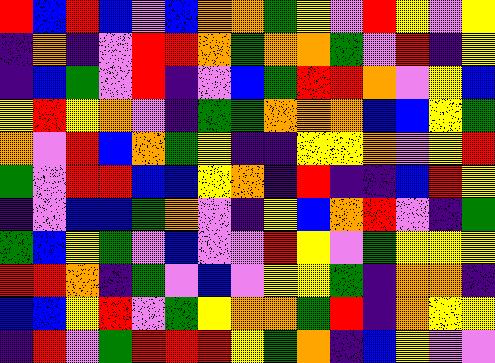[["red", "blue", "red", "blue", "violet", "blue", "orange", "orange", "green", "yellow", "violet", "red", "yellow", "violet", "yellow"], ["indigo", "orange", "indigo", "violet", "red", "red", "orange", "green", "orange", "orange", "green", "violet", "red", "indigo", "yellow"], ["indigo", "blue", "green", "violet", "red", "indigo", "violet", "blue", "green", "red", "red", "orange", "violet", "yellow", "blue"], ["yellow", "red", "yellow", "orange", "violet", "indigo", "green", "green", "orange", "orange", "orange", "blue", "blue", "yellow", "green"], ["orange", "violet", "red", "blue", "orange", "green", "yellow", "indigo", "indigo", "yellow", "yellow", "orange", "violet", "yellow", "red"], ["green", "violet", "red", "red", "blue", "blue", "yellow", "orange", "indigo", "red", "indigo", "indigo", "blue", "red", "yellow"], ["indigo", "violet", "blue", "blue", "green", "orange", "violet", "indigo", "yellow", "blue", "orange", "red", "violet", "indigo", "green"], ["green", "blue", "yellow", "green", "violet", "blue", "violet", "violet", "red", "yellow", "violet", "green", "yellow", "yellow", "yellow"], ["red", "red", "orange", "indigo", "green", "violet", "blue", "violet", "yellow", "yellow", "green", "indigo", "orange", "orange", "indigo"], ["blue", "blue", "yellow", "red", "violet", "green", "yellow", "orange", "orange", "green", "red", "indigo", "orange", "yellow", "yellow"], ["indigo", "red", "violet", "green", "red", "red", "red", "yellow", "green", "orange", "indigo", "blue", "yellow", "violet", "violet"]]